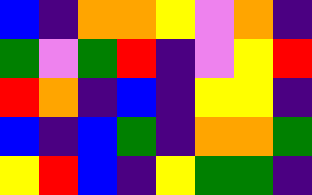[["blue", "indigo", "orange", "orange", "yellow", "violet", "orange", "indigo"], ["green", "violet", "green", "red", "indigo", "violet", "yellow", "red"], ["red", "orange", "indigo", "blue", "indigo", "yellow", "yellow", "indigo"], ["blue", "indigo", "blue", "green", "indigo", "orange", "orange", "green"], ["yellow", "red", "blue", "indigo", "yellow", "green", "green", "indigo"]]